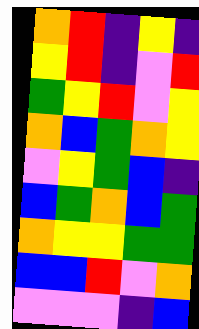[["orange", "red", "indigo", "yellow", "indigo"], ["yellow", "red", "indigo", "violet", "red"], ["green", "yellow", "red", "violet", "yellow"], ["orange", "blue", "green", "orange", "yellow"], ["violet", "yellow", "green", "blue", "indigo"], ["blue", "green", "orange", "blue", "green"], ["orange", "yellow", "yellow", "green", "green"], ["blue", "blue", "red", "violet", "orange"], ["violet", "violet", "violet", "indigo", "blue"]]